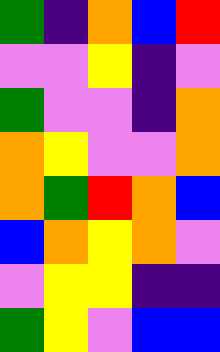[["green", "indigo", "orange", "blue", "red"], ["violet", "violet", "yellow", "indigo", "violet"], ["green", "violet", "violet", "indigo", "orange"], ["orange", "yellow", "violet", "violet", "orange"], ["orange", "green", "red", "orange", "blue"], ["blue", "orange", "yellow", "orange", "violet"], ["violet", "yellow", "yellow", "indigo", "indigo"], ["green", "yellow", "violet", "blue", "blue"]]